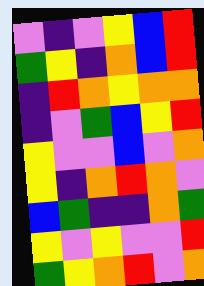[["violet", "indigo", "violet", "yellow", "blue", "red"], ["green", "yellow", "indigo", "orange", "blue", "red"], ["indigo", "red", "orange", "yellow", "orange", "orange"], ["indigo", "violet", "green", "blue", "yellow", "red"], ["yellow", "violet", "violet", "blue", "violet", "orange"], ["yellow", "indigo", "orange", "red", "orange", "violet"], ["blue", "green", "indigo", "indigo", "orange", "green"], ["yellow", "violet", "yellow", "violet", "violet", "red"], ["green", "yellow", "orange", "red", "violet", "orange"]]